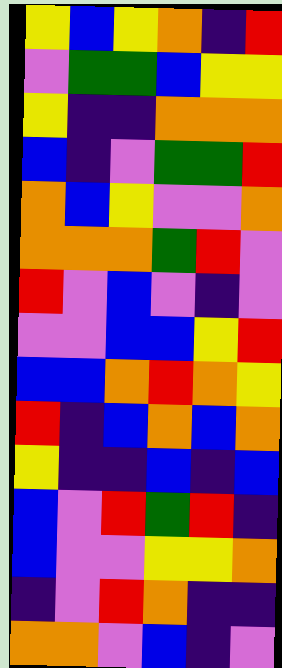[["yellow", "blue", "yellow", "orange", "indigo", "red"], ["violet", "green", "green", "blue", "yellow", "yellow"], ["yellow", "indigo", "indigo", "orange", "orange", "orange"], ["blue", "indigo", "violet", "green", "green", "red"], ["orange", "blue", "yellow", "violet", "violet", "orange"], ["orange", "orange", "orange", "green", "red", "violet"], ["red", "violet", "blue", "violet", "indigo", "violet"], ["violet", "violet", "blue", "blue", "yellow", "red"], ["blue", "blue", "orange", "red", "orange", "yellow"], ["red", "indigo", "blue", "orange", "blue", "orange"], ["yellow", "indigo", "indigo", "blue", "indigo", "blue"], ["blue", "violet", "red", "green", "red", "indigo"], ["blue", "violet", "violet", "yellow", "yellow", "orange"], ["indigo", "violet", "red", "orange", "indigo", "indigo"], ["orange", "orange", "violet", "blue", "indigo", "violet"]]